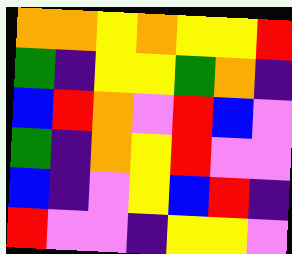[["orange", "orange", "yellow", "orange", "yellow", "yellow", "red"], ["green", "indigo", "yellow", "yellow", "green", "orange", "indigo"], ["blue", "red", "orange", "violet", "red", "blue", "violet"], ["green", "indigo", "orange", "yellow", "red", "violet", "violet"], ["blue", "indigo", "violet", "yellow", "blue", "red", "indigo"], ["red", "violet", "violet", "indigo", "yellow", "yellow", "violet"]]